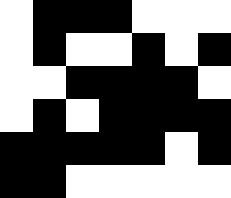[["white", "black", "black", "black", "white", "white", "white"], ["white", "black", "white", "white", "black", "white", "black"], ["white", "white", "black", "black", "black", "black", "white"], ["white", "black", "white", "black", "black", "black", "black"], ["black", "black", "black", "black", "black", "white", "black"], ["black", "black", "white", "white", "white", "white", "white"]]